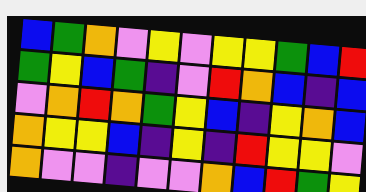[["blue", "green", "orange", "violet", "yellow", "violet", "yellow", "yellow", "green", "blue", "red"], ["green", "yellow", "blue", "green", "indigo", "violet", "red", "orange", "blue", "indigo", "blue"], ["violet", "orange", "red", "orange", "green", "yellow", "blue", "indigo", "yellow", "orange", "blue"], ["orange", "yellow", "yellow", "blue", "indigo", "yellow", "indigo", "red", "yellow", "yellow", "violet"], ["orange", "violet", "violet", "indigo", "violet", "violet", "orange", "blue", "red", "green", "yellow"]]